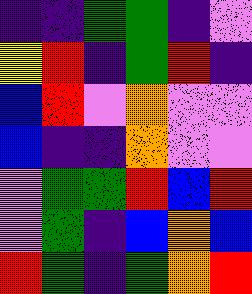[["indigo", "indigo", "green", "green", "indigo", "violet"], ["yellow", "red", "indigo", "green", "red", "indigo"], ["blue", "red", "violet", "orange", "violet", "violet"], ["blue", "indigo", "indigo", "orange", "violet", "violet"], ["violet", "green", "green", "red", "blue", "red"], ["violet", "green", "indigo", "blue", "orange", "blue"], ["red", "green", "indigo", "green", "orange", "red"]]